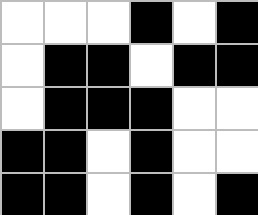[["white", "white", "white", "black", "white", "black"], ["white", "black", "black", "white", "black", "black"], ["white", "black", "black", "black", "white", "white"], ["black", "black", "white", "black", "white", "white"], ["black", "black", "white", "black", "white", "black"]]